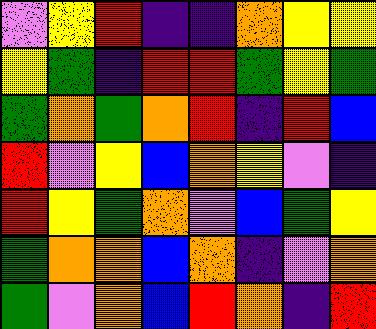[["violet", "yellow", "red", "indigo", "indigo", "orange", "yellow", "yellow"], ["yellow", "green", "indigo", "red", "red", "green", "yellow", "green"], ["green", "orange", "green", "orange", "red", "indigo", "red", "blue"], ["red", "violet", "yellow", "blue", "orange", "yellow", "violet", "indigo"], ["red", "yellow", "green", "orange", "violet", "blue", "green", "yellow"], ["green", "orange", "orange", "blue", "orange", "indigo", "violet", "orange"], ["green", "violet", "orange", "blue", "red", "orange", "indigo", "red"]]